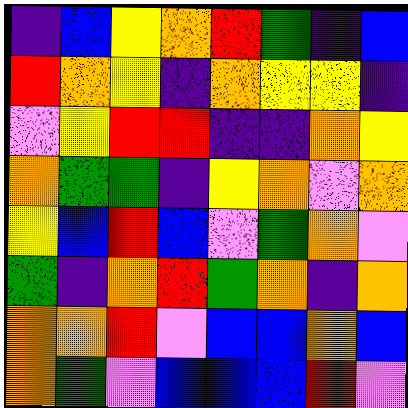[["indigo", "blue", "yellow", "orange", "red", "green", "indigo", "blue"], ["red", "orange", "yellow", "indigo", "orange", "yellow", "yellow", "indigo"], ["violet", "yellow", "red", "red", "indigo", "indigo", "orange", "yellow"], ["orange", "green", "green", "indigo", "yellow", "orange", "violet", "orange"], ["yellow", "blue", "red", "blue", "violet", "green", "orange", "violet"], ["green", "indigo", "orange", "red", "green", "orange", "indigo", "orange"], ["orange", "orange", "red", "violet", "blue", "blue", "orange", "blue"], ["orange", "green", "violet", "blue", "blue", "blue", "red", "violet"]]